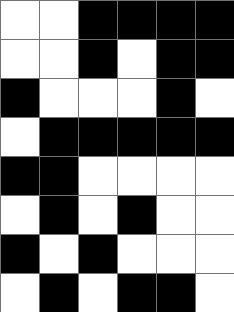[["white", "white", "black", "black", "black", "black"], ["white", "white", "black", "white", "black", "black"], ["black", "white", "white", "white", "black", "white"], ["white", "black", "black", "black", "black", "black"], ["black", "black", "white", "white", "white", "white"], ["white", "black", "white", "black", "white", "white"], ["black", "white", "black", "white", "white", "white"], ["white", "black", "white", "black", "black", "white"]]